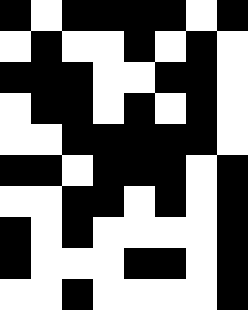[["black", "white", "black", "black", "black", "black", "white", "black"], ["white", "black", "white", "white", "black", "white", "black", "white"], ["black", "black", "black", "white", "white", "black", "black", "white"], ["white", "black", "black", "white", "black", "white", "black", "white"], ["white", "white", "black", "black", "black", "black", "black", "white"], ["black", "black", "white", "black", "black", "black", "white", "black"], ["white", "white", "black", "black", "white", "black", "white", "black"], ["black", "white", "black", "white", "white", "white", "white", "black"], ["black", "white", "white", "white", "black", "black", "white", "black"], ["white", "white", "black", "white", "white", "white", "white", "black"]]